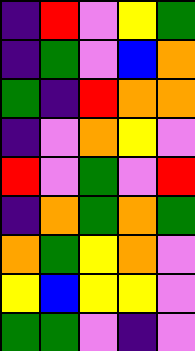[["indigo", "red", "violet", "yellow", "green"], ["indigo", "green", "violet", "blue", "orange"], ["green", "indigo", "red", "orange", "orange"], ["indigo", "violet", "orange", "yellow", "violet"], ["red", "violet", "green", "violet", "red"], ["indigo", "orange", "green", "orange", "green"], ["orange", "green", "yellow", "orange", "violet"], ["yellow", "blue", "yellow", "yellow", "violet"], ["green", "green", "violet", "indigo", "violet"]]